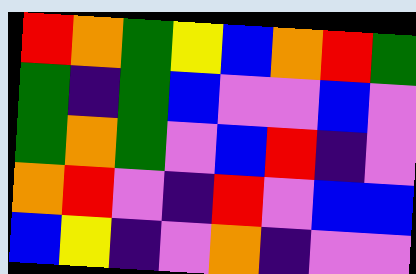[["red", "orange", "green", "yellow", "blue", "orange", "red", "green"], ["green", "indigo", "green", "blue", "violet", "violet", "blue", "violet"], ["green", "orange", "green", "violet", "blue", "red", "indigo", "violet"], ["orange", "red", "violet", "indigo", "red", "violet", "blue", "blue"], ["blue", "yellow", "indigo", "violet", "orange", "indigo", "violet", "violet"]]